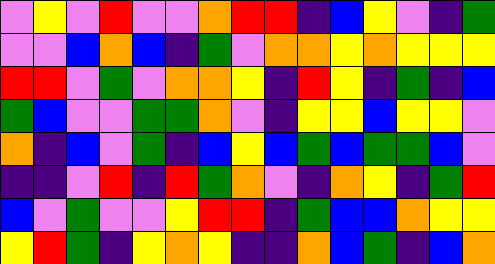[["violet", "yellow", "violet", "red", "violet", "violet", "orange", "red", "red", "indigo", "blue", "yellow", "violet", "indigo", "green"], ["violet", "violet", "blue", "orange", "blue", "indigo", "green", "violet", "orange", "orange", "yellow", "orange", "yellow", "yellow", "yellow"], ["red", "red", "violet", "green", "violet", "orange", "orange", "yellow", "indigo", "red", "yellow", "indigo", "green", "indigo", "blue"], ["green", "blue", "violet", "violet", "green", "green", "orange", "violet", "indigo", "yellow", "yellow", "blue", "yellow", "yellow", "violet"], ["orange", "indigo", "blue", "violet", "green", "indigo", "blue", "yellow", "blue", "green", "blue", "green", "green", "blue", "violet"], ["indigo", "indigo", "violet", "red", "indigo", "red", "green", "orange", "violet", "indigo", "orange", "yellow", "indigo", "green", "red"], ["blue", "violet", "green", "violet", "violet", "yellow", "red", "red", "indigo", "green", "blue", "blue", "orange", "yellow", "yellow"], ["yellow", "red", "green", "indigo", "yellow", "orange", "yellow", "indigo", "indigo", "orange", "blue", "green", "indigo", "blue", "orange"]]